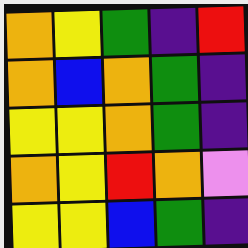[["orange", "yellow", "green", "indigo", "red"], ["orange", "blue", "orange", "green", "indigo"], ["yellow", "yellow", "orange", "green", "indigo"], ["orange", "yellow", "red", "orange", "violet"], ["yellow", "yellow", "blue", "green", "indigo"]]